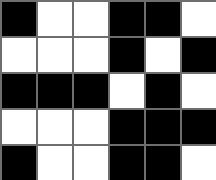[["black", "white", "white", "black", "black", "white"], ["white", "white", "white", "black", "white", "black"], ["black", "black", "black", "white", "black", "white"], ["white", "white", "white", "black", "black", "black"], ["black", "white", "white", "black", "black", "white"]]